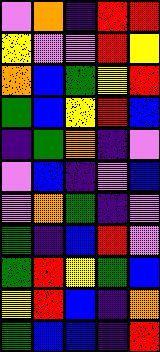[["violet", "orange", "indigo", "red", "red"], ["yellow", "violet", "violet", "red", "yellow"], ["orange", "blue", "green", "yellow", "red"], ["green", "blue", "yellow", "red", "blue"], ["indigo", "green", "orange", "indigo", "violet"], ["violet", "blue", "indigo", "violet", "blue"], ["violet", "orange", "green", "indigo", "violet"], ["green", "indigo", "blue", "red", "violet"], ["green", "red", "yellow", "green", "blue"], ["yellow", "red", "blue", "indigo", "orange"], ["green", "blue", "blue", "indigo", "red"]]